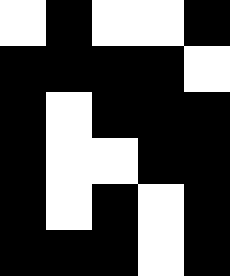[["white", "black", "white", "white", "black"], ["black", "black", "black", "black", "white"], ["black", "white", "black", "black", "black"], ["black", "white", "white", "black", "black"], ["black", "white", "black", "white", "black"], ["black", "black", "black", "white", "black"]]